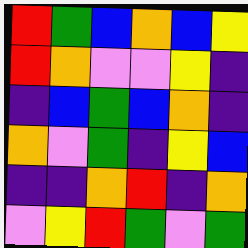[["red", "green", "blue", "orange", "blue", "yellow"], ["red", "orange", "violet", "violet", "yellow", "indigo"], ["indigo", "blue", "green", "blue", "orange", "indigo"], ["orange", "violet", "green", "indigo", "yellow", "blue"], ["indigo", "indigo", "orange", "red", "indigo", "orange"], ["violet", "yellow", "red", "green", "violet", "green"]]